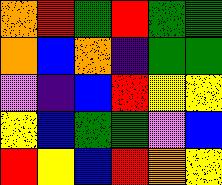[["orange", "red", "green", "red", "green", "green"], ["orange", "blue", "orange", "indigo", "green", "green"], ["violet", "indigo", "blue", "red", "yellow", "yellow"], ["yellow", "blue", "green", "green", "violet", "blue"], ["red", "yellow", "blue", "red", "orange", "yellow"]]